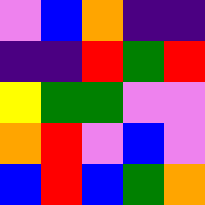[["violet", "blue", "orange", "indigo", "indigo"], ["indigo", "indigo", "red", "green", "red"], ["yellow", "green", "green", "violet", "violet"], ["orange", "red", "violet", "blue", "violet"], ["blue", "red", "blue", "green", "orange"]]